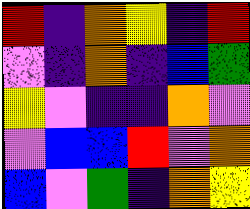[["red", "indigo", "orange", "yellow", "indigo", "red"], ["violet", "indigo", "orange", "indigo", "blue", "green"], ["yellow", "violet", "indigo", "indigo", "orange", "violet"], ["violet", "blue", "blue", "red", "violet", "orange"], ["blue", "violet", "green", "indigo", "orange", "yellow"]]